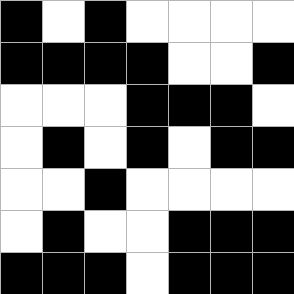[["black", "white", "black", "white", "white", "white", "white"], ["black", "black", "black", "black", "white", "white", "black"], ["white", "white", "white", "black", "black", "black", "white"], ["white", "black", "white", "black", "white", "black", "black"], ["white", "white", "black", "white", "white", "white", "white"], ["white", "black", "white", "white", "black", "black", "black"], ["black", "black", "black", "white", "black", "black", "black"]]